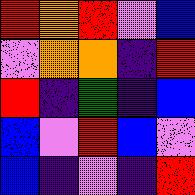[["red", "orange", "red", "violet", "blue"], ["violet", "orange", "orange", "indigo", "red"], ["red", "indigo", "green", "indigo", "blue"], ["blue", "violet", "red", "blue", "violet"], ["blue", "indigo", "violet", "indigo", "red"]]